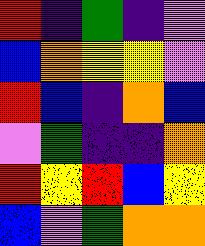[["red", "indigo", "green", "indigo", "violet"], ["blue", "orange", "yellow", "yellow", "violet"], ["red", "blue", "indigo", "orange", "blue"], ["violet", "green", "indigo", "indigo", "orange"], ["red", "yellow", "red", "blue", "yellow"], ["blue", "violet", "green", "orange", "orange"]]